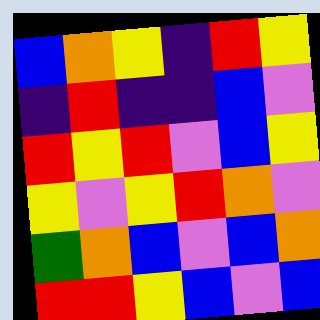[["blue", "orange", "yellow", "indigo", "red", "yellow"], ["indigo", "red", "indigo", "indigo", "blue", "violet"], ["red", "yellow", "red", "violet", "blue", "yellow"], ["yellow", "violet", "yellow", "red", "orange", "violet"], ["green", "orange", "blue", "violet", "blue", "orange"], ["red", "red", "yellow", "blue", "violet", "blue"]]